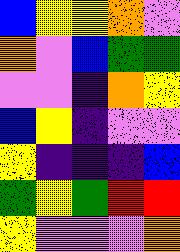[["blue", "yellow", "yellow", "orange", "violet"], ["orange", "violet", "blue", "green", "green"], ["violet", "violet", "indigo", "orange", "yellow"], ["blue", "yellow", "indigo", "violet", "violet"], ["yellow", "indigo", "indigo", "indigo", "blue"], ["green", "yellow", "green", "red", "red"], ["yellow", "violet", "violet", "violet", "orange"]]